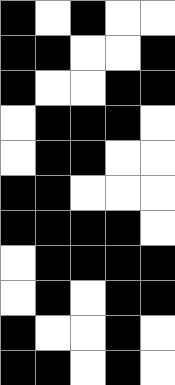[["black", "white", "black", "white", "white"], ["black", "black", "white", "white", "black"], ["black", "white", "white", "black", "black"], ["white", "black", "black", "black", "white"], ["white", "black", "black", "white", "white"], ["black", "black", "white", "white", "white"], ["black", "black", "black", "black", "white"], ["white", "black", "black", "black", "black"], ["white", "black", "white", "black", "black"], ["black", "white", "white", "black", "white"], ["black", "black", "white", "black", "white"]]